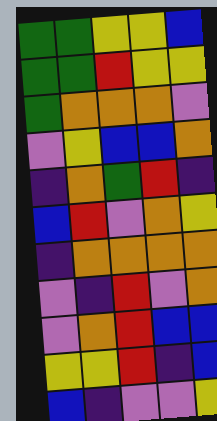[["green", "green", "yellow", "yellow", "blue"], ["green", "green", "red", "yellow", "yellow"], ["green", "orange", "orange", "orange", "violet"], ["violet", "yellow", "blue", "blue", "orange"], ["indigo", "orange", "green", "red", "indigo"], ["blue", "red", "violet", "orange", "yellow"], ["indigo", "orange", "orange", "orange", "orange"], ["violet", "indigo", "red", "violet", "orange"], ["violet", "orange", "red", "blue", "blue"], ["yellow", "yellow", "red", "indigo", "blue"], ["blue", "indigo", "violet", "violet", "yellow"]]